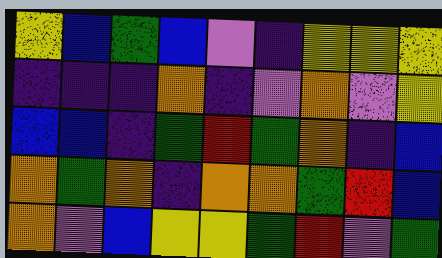[["yellow", "blue", "green", "blue", "violet", "indigo", "yellow", "yellow", "yellow"], ["indigo", "indigo", "indigo", "orange", "indigo", "violet", "orange", "violet", "yellow"], ["blue", "blue", "indigo", "green", "red", "green", "orange", "indigo", "blue"], ["orange", "green", "orange", "indigo", "orange", "orange", "green", "red", "blue"], ["orange", "violet", "blue", "yellow", "yellow", "green", "red", "violet", "green"]]